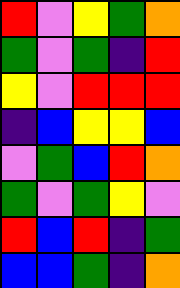[["red", "violet", "yellow", "green", "orange"], ["green", "violet", "green", "indigo", "red"], ["yellow", "violet", "red", "red", "red"], ["indigo", "blue", "yellow", "yellow", "blue"], ["violet", "green", "blue", "red", "orange"], ["green", "violet", "green", "yellow", "violet"], ["red", "blue", "red", "indigo", "green"], ["blue", "blue", "green", "indigo", "orange"]]